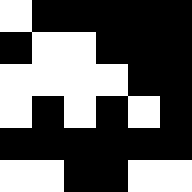[["white", "black", "black", "black", "black", "black"], ["black", "white", "white", "black", "black", "black"], ["white", "white", "white", "white", "black", "black"], ["white", "black", "white", "black", "white", "black"], ["black", "black", "black", "black", "black", "black"], ["white", "white", "black", "black", "white", "white"]]